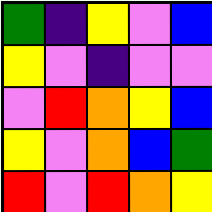[["green", "indigo", "yellow", "violet", "blue"], ["yellow", "violet", "indigo", "violet", "violet"], ["violet", "red", "orange", "yellow", "blue"], ["yellow", "violet", "orange", "blue", "green"], ["red", "violet", "red", "orange", "yellow"]]